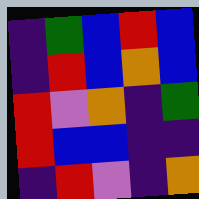[["indigo", "green", "blue", "red", "blue"], ["indigo", "red", "blue", "orange", "blue"], ["red", "violet", "orange", "indigo", "green"], ["red", "blue", "blue", "indigo", "indigo"], ["indigo", "red", "violet", "indigo", "orange"]]